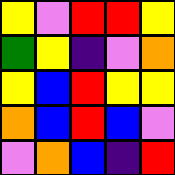[["yellow", "violet", "red", "red", "yellow"], ["green", "yellow", "indigo", "violet", "orange"], ["yellow", "blue", "red", "yellow", "yellow"], ["orange", "blue", "red", "blue", "violet"], ["violet", "orange", "blue", "indigo", "red"]]